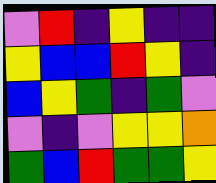[["violet", "red", "indigo", "yellow", "indigo", "indigo"], ["yellow", "blue", "blue", "red", "yellow", "indigo"], ["blue", "yellow", "green", "indigo", "green", "violet"], ["violet", "indigo", "violet", "yellow", "yellow", "orange"], ["green", "blue", "red", "green", "green", "yellow"]]